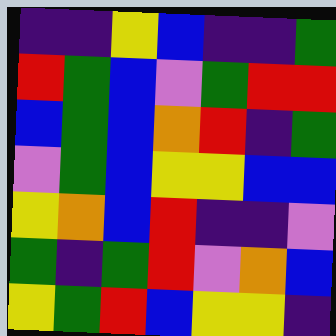[["indigo", "indigo", "yellow", "blue", "indigo", "indigo", "green"], ["red", "green", "blue", "violet", "green", "red", "red"], ["blue", "green", "blue", "orange", "red", "indigo", "green"], ["violet", "green", "blue", "yellow", "yellow", "blue", "blue"], ["yellow", "orange", "blue", "red", "indigo", "indigo", "violet"], ["green", "indigo", "green", "red", "violet", "orange", "blue"], ["yellow", "green", "red", "blue", "yellow", "yellow", "indigo"]]